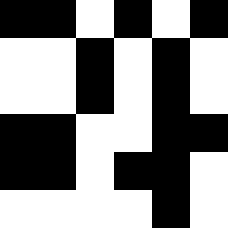[["black", "black", "white", "black", "white", "black"], ["white", "white", "black", "white", "black", "white"], ["white", "white", "black", "white", "black", "white"], ["black", "black", "white", "white", "black", "black"], ["black", "black", "white", "black", "black", "white"], ["white", "white", "white", "white", "black", "white"]]